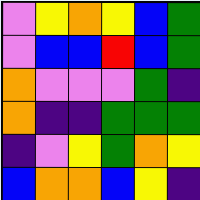[["violet", "yellow", "orange", "yellow", "blue", "green"], ["violet", "blue", "blue", "red", "blue", "green"], ["orange", "violet", "violet", "violet", "green", "indigo"], ["orange", "indigo", "indigo", "green", "green", "green"], ["indigo", "violet", "yellow", "green", "orange", "yellow"], ["blue", "orange", "orange", "blue", "yellow", "indigo"]]